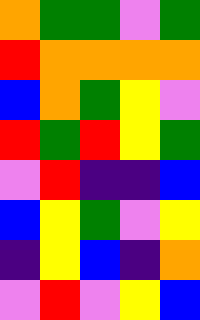[["orange", "green", "green", "violet", "green"], ["red", "orange", "orange", "orange", "orange"], ["blue", "orange", "green", "yellow", "violet"], ["red", "green", "red", "yellow", "green"], ["violet", "red", "indigo", "indigo", "blue"], ["blue", "yellow", "green", "violet", "yellow"], ["indigo", "yellow", "blue", "indigo", "orange"], ["violet", "red", "violet", "yellow", "blue"]]